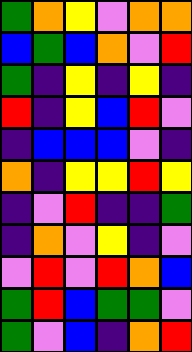[["green", "orange", "yellow", "violet", "orange", "orange"], ["blue", "green", "blue", "orange", "violet", "red"], ["green", "indigo", "yellow", "indigo", "yellow", "indigo"], ["red", "indigo", "yellow", "blue", "red", "violet"], ["indigo", "blue", "blue", "blue", "violet", "indigo"], ["orange", "indigo", "yellow", "yellow", "red", "yellow"], ["indigo", "violet", "red", "indigo", "indigo", "green"], ["indigo", "orange", "violet", "yellow", "indigo", "violet"], ["violet", "red", "violet", "red", "orange", "blue"], ["green", "red", "blue", "green", "green", "violet"], ["green", "violet", "blue", "indigo", "orange", "red"]]